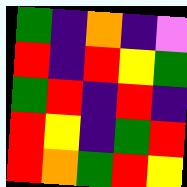[["green", "indigo", "orange", "indigo", "violet"], ["red", "indigo", "red", "yellow", "green"], ["green", "red", "indigo", "red", "indigo"], ["red", "yellow", "indigo", "green", "red"], ["red", "orange", "green", "red", "yellow"]]